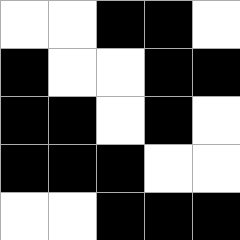[["white", "white", "black", "black", "white"], ["black", "white", "white", "black", "black"], ["black", "black", "white", "black", "white"], ["black", "black", "black", "white", "white"], ["white", "white", "black", "black", "black"]]